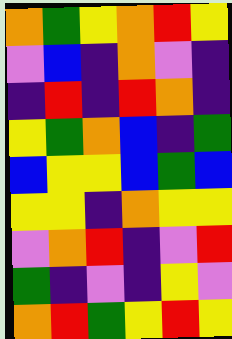[["orange", "green", "yellow", "orange", "red", "yellow"], ["violet", "blue", "indigo", "orange", "violet", "indigo"], ["indigo", "red", "indigo", "red", "orange", "indigo"], ["yellow", "green", "orange", "blue", "indigo", "green"], ["blue", "yellow", "yellow", "blue", "green", "blue"], ["yellow", "yellow", "indigo", "orange", "yellow", "yellow"], ["violet", "orange", "red", "indigo", "violet", "red"], ["green", "indigo", "violet", "indigo", "yellow", "violet"], ["orange", "red", "green", "yellow", "red", "yellow"]]